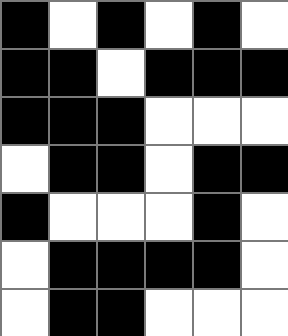[["black", "white", "black", "white", "black", "white"], ["black", "black", "white", "black", "black", "black"], ["black", "black", "black", "white", "white", "white"], ["white", "black", "black", "white", "black", "black"], ["black", "white", "white", "white", "black", "white"], ["white", "black", "black", "black", "black", "white"], ["white", "black", "black", "white", "white", "white"]]